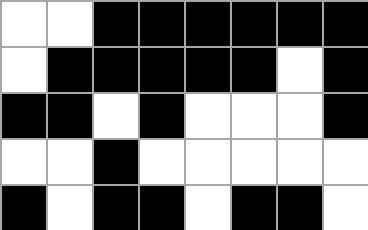[["white", "white", "black", "black", "black", "black", "black", "black"], ["white", "black", "black", "black", "black", "black", "white", "black"], ["black", "black", "white", "black", "white", "white", "white", "black"], ["white", "white", "black", "white", "white", "white", "white", "white"], ["black", "white", "black", "black", "white", "black", "black", "white"]]